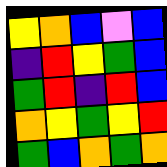[["yellow", "orange", "blue", "violet", "blue"], ["indigo", "red", "yellow", "green", "blue"], ["green", "red", "indigo", "red", "blue"], ["orange", "yellow", "green", "yellow", "red"], ["green", "blue", "orange", "green", "orange"]]